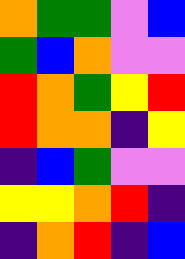[["orange", "green", "green", "violet", "blue"], ["green", "blue", "orange", "violet", "violet"], ["red", "orange", "green", "yellow", "red"], ["red", "orange", "orange", "indigo", "yellow"], ["indigo", "blue", "green", "violet", "violet"], ["yellow", "yellow", "orange", "red", "indigo"], ["indigo", "orange", "red", "indigo", "blue"]]